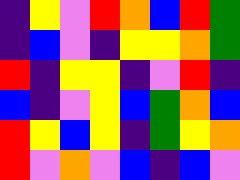[["indigo", "yellow", "violet", "red", "orange", "blue", "red", "green"], ["indigo", "blue", "violet", "indigo", "yellow", "yellow", "orange", "green"], ["red", "indigo", "yellow", "yellow", "indigo", "violet", "red", "indigo"], ["blue", "indigo", "violet", "yellow", "blue", "green", "orange", "blue"], ["red", "yellow", "blue", "yellow", "indigo", "green", "yellow", "orange"], ["red", "violet", "orange", "violet", "blue", "indigo", "blue", "violet"]]